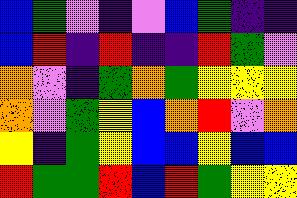[["blue", "green", "violet", "indigo", "violet", "blue", "green", "indigo", "indigo"], ["blue", "red", "indigo", "red", "indigo", "indigo", "red", "green", "violet"], ["orange", "violet", "indigo", "green", "orange", "green", "yellow", "yellow", "yellow"], ["orange", "violet", "green", "yellow", "blue", "orange", "red", "violet", "orange"], ["yellow", "indigo", "green", "yellow", "blue", "blue", "yellow", "blue", "blue"], ["red", "green", "green", "red", "blue", "red", "green", "yellow", "yellow"]]